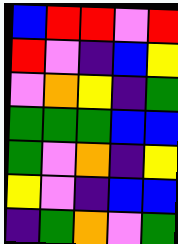[["blue", "red", "red", "violet", "red"], ["red", "violet", "indigo", "blue", "yellow"], ["violet", "orange", "yellow", "indigo", "green"], ["green", "green", "green", "blue", "blue"], ["green", "violet", "orange", "indigo", "yellow"], ["yellow", "violet", "indigo", "blue", "blue"], ["indigo", "green", "orange", "violet", "green"]]